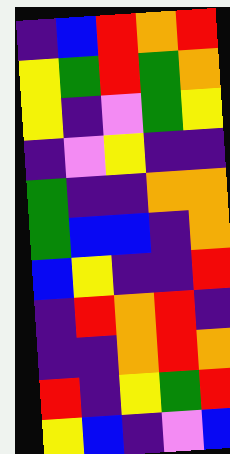[["indigo", "blue", "red", "orange", "red"], ["yellow", "green", "red", "green", "orange"], ["yellow", "indigo", "violet", "green", "yellow"], ["indigo", "violet", "yellow", "indigo", "indigo"], ["green", "indigo", "indigo", "orange", "orange"], ["green", "blue", "blue", "indigo", "orange"], ["blue", "yellow", "indigo", "indigo", "red"], ["indigo", "red", "orange", "red", "indigo"], ["indigo", "indigo", "orange", "red", "orange"], ["red", "indigo", "yellow", "green", "red"], ["yellow", "blue", "indigo", "violet", "blue"]]